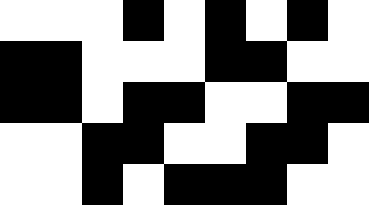[["white", "white", "white", "black", "white", "black", "white", "black", "white"], ["black", "black", "white", "white", "white", "black", "black", "white", "white"], ["black", "black", "white", "black", "black", "white", "white", "black", "black"], ["white", "white", "black", "black", "white", "white", "black", "black", "white"], ["white", "white", "black", "white", "black", "black", "black", "white", "white"]]